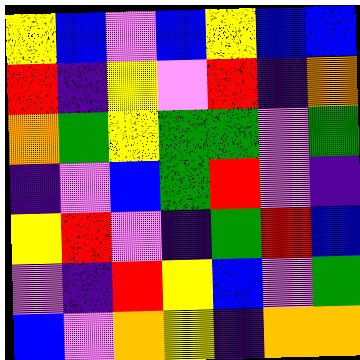[["yellow", "blue", "violet", "blue", "yellow", "blue", "blue"], ["red", "indigo", "yellow", "violet", "red", "indigo", "orange"], ["orange", "green", "yellow", "green", "green", "violet", "green"], ["indigo", "violet", "blue", "green", "red", "violet", "indigo"], ["yellow", "red", "violet", "indigo", "green", "red", "blue"], ["violet", "indigo", "red", "yellow", "blue", "violet", "green"], ["blue", "violet", "orange", "yellow", "indigo", "orange", "orange"]]